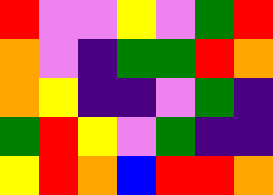[["red", "violet", "violet", "yellow", "violet", "green", "red"], ["orange", "violet", "indigo", "green", "green", "red", "orange"], ["orange", "yellow", "indigo", "indigo", "violet", "green", "indigo"], ["green", "red", "yellow", "violet", "green", "indigo", "indigo"], ["yellow", "red", "orange", "blue", "red", "red", "orange"]]